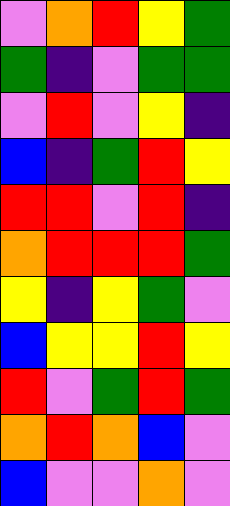[["violet", "orange", "red", "yellow", "green"], ["green", "indigo", "violet", "green", "green"], ["violet", "red", "violet", "yellow", "indigo"], ["blue", "indigo", "green", "red", "yellow"], ["red", "red", "violet", "red", "indigo"], ["orange", "red", "red", "red", "green"], ["yellow", "indigo", "yellow", "green", "violet"], ["blue", "yellow", "yellow", "red", "yellow"], ["red", "violet", "green", "red", "green"], ["orange", "red", "orange", "blue", "violet"], ["blue", "violet", "violet", "orange", "violet"]]